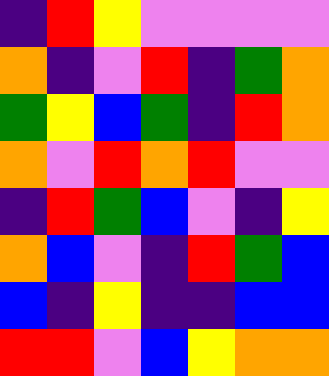[["indigo", "red", "yellow", "violet", "violet", "violet", "violet"], ["orange", "indigo", "violet", "red", "indigo", "green", "orange"], ["green", "yellow", "blue", "green", "indigo", "red", "orange"], ["orange", "violet", "red", "orange", "red", "violet", "violet"], ["indigo", "red", "green", "blue", "violet", "indigo", "yellow"], ["orange", "blue", "violet", "indigo", "red", "green", "blue"], ["blue", "indigo", "yellow", "indigo", "indigo", "blue", "blue"], ["red", "red", "violet", "blue", "yellow", "orange", "orange"]]